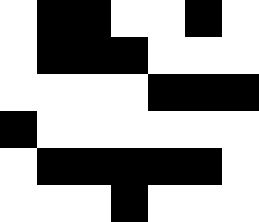[["white", "black", "black", "white", "white", "black", "white"], ["white", "black", "black", "black", "white", "white", "white"], ["white", "white", "white", "white", "black", "black", "black"], ["black", "white", "white", "white", "white", "white", "white"], ["white", "black", "black", "black", "black", "black", "white"], ["white", "white", "white", "black", "white", "white", "white"]]